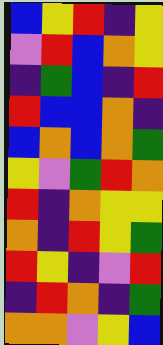[["blue", "yellow", "red", "indigo", "yellow"], ["violet", "red", "blue", "orange", "yellow"], ["indigo", "green", "blue", "indigo", "red"], ["red", "blue", "blue", "orange", "indigo"], ["blue", "orange", "blue", "orange", "green"], ["yellow", "violet", "green", "red", "orange"], ["red", "indigo", "orange", "yellow", "yellow"], ["orange", "indigo", "red", "yellow", "green"], ["red", "yellow", "indigo", "violet", "red"], ["indigo", "red", "orange", "indigo", "green"], ["orange", "orange", "violet", "yellow", "blue"]]